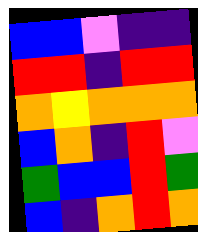[["blue", "blue", "violet", "indigo", "indigo"], ["red", "red", "indigo", "red", "red"], ["orange", "yellow", "orange", "orange", "orange"], ["blue", "orange", "indigo", "red", "violet"], ["green", "blue", "blue", "red", "green"], ["blue", "indigo", "orange", "red", "orange"]]